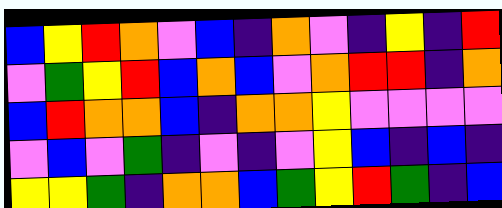[["blue", "yellow", "red", "orange", "violet", "blue", "indigo", "orange", "violet", "indigo", "yellow", "indigo", "red"], ["violet", "green", "yellow", "red", "blue", "orange", "blue", "violet", "orange", "red", "red", "indigo", "orange"], ["blue", "red", "orange", "orange", "blue", "indigo", "orange", "orange", "yellow", "violet", "violet", "violet", "violet"], ["violet", "blue", "violet", "green", "indigo", "violet", "indigo", "violet", "yellow", "blue", "indigo", "blue", "indigo"], ["yellow", "yellow", "green", "indigo", "orange", "orange", "blue", "green", "yellow", "red", "green", "indigo", "blue"]]